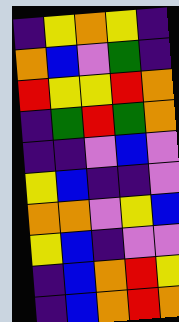[["indigo", "yellow", "orange", "yellow", "indigo"], ["orange", "blue", "violet", "green", "indigo"], ["red", "yellow", "yellow", "red", "orange"], ["indigo", "green", "red", "green", "orange"], ["indigo", "indigo", "violet", "blue", "violet"], ["yellow", "blue", "indigo", "indigo", "violet"], ["orange", "orange", "violet", "yellow", "blue"], ["yellow", "blue", "indigo", "violet", "violet"], ["indigo", "blue", "orange", "red", "yellow"], ["indigo", "blue", "orange", "red", "orange"]]